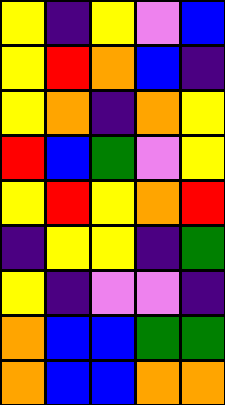[["yellow", "indigo", "yellow", "violet", "blue"], ["yellow", "red", "orange", "blue", "indigo"], ["yellow", "orange", "indigo", "orange", "yellow"], ["red", "blue", "green", "violet", "yellow"], ["yellow", "red", "yellow", "orange", "red"], ["indigo", "yellow", "yellow", "indigo", "green"], ["yellow", "indigo", "violet", "violet", "indigo"], ["orange", "blue", "blue", "green", "green"], ["orange", "blue", "blue", "orange", "orange"]]